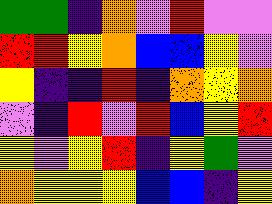[["green", "green", "indigo", "orange", "violet", "red", "violet", "violet"], ["red", "red", "yellow", "orange", "blue", "blue", "yellow", "violet"], ["yellow", "indigo", "indigo", "red", "indigo", "orange", "yellow", "orange"], ["violet", "indigo", "red", "violet", "red", "blue", "yellow", "red"], ["yellow", "violet", "yellow", "red", "indigo", "yellow", "green", "violet"], ["orange", "yellow", "yellow", "yellow", "blue", "blue", "indigo", "yellow"]]